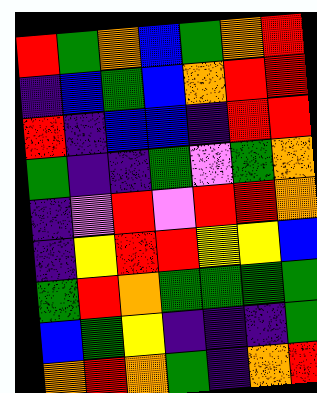[["red", "green", "orange", "blue", "green", "orange", "red"], ["indigo", "blue", "green", "blue", "orange", "red", "red"], ["red", "indigo", "blue", "blue", "indigo", "red", "red"], ["green", "indigo", "indigo", "green", "violet", "green", "orange"], ["indigo", "violet", "red", "violet", "red", "red", "orange"], ["indigo", "yellow", "red", "red", "yellow", "yellow", "blue"], ["green", "red", "orange", "green", "green", "green", "green"], ["blue", "green", "yellow", "indigo", "indigo", "indigo", "green"], ["orange", "red", "orange", "green", "indigo", "orange", "red"]]